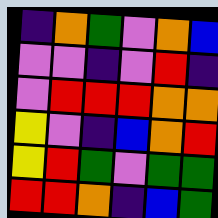[["indigo", "orange", "green", "violet", "orange", "blue"], ["violet", "violet", "indigo", "violet", "red", "indigo"], ["violet", "red", "red", "red", "orange", "orange"], ["yellow", "violet", "indigo", "blue", "orange", "red"], ["yellow", "red", "green", "violet", "green", "green"], ["red", "red", "orange", "indigo", "blue", "green"]]